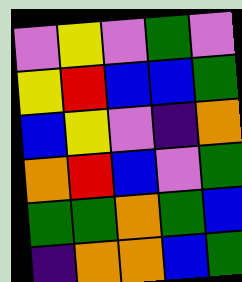[["violet", "yellow", "violet", "green", "violet"], ["yellow", "red", "blue", "blue", "green"], ["blue", "yellow", "violet", "indigo", "orange"], ["orange", "red", "blue", "violet", "green"], ["green", "green", "orange", "green", "blue"], ["indigo", "orange", "orange", "blue", "green"]]